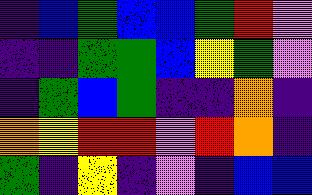[["indigo", "blue", "green", "blue", "blue", "green", "red", "violet"], ["indigo", "indigo", "green", "green", "blue", "yellow", "green", "violet"], ["indigo", "green", "blue", "green", "indigo", "indigo", "orange", "indigo"], ["orange", "yellow", "red", "red", "violet", "red", "orange", "indigo"], ["green", "indigo", "yellow", "indigo", "violet", "indigo", "blue", "blue"]]